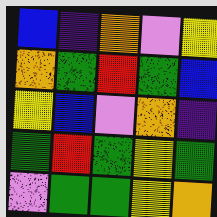[["blue", "indigo", "orange", "violet", "yellow"], ["orange", "green", "red", "green", "blue"], ["yellow", "blue", "violet", "orange", "indigo"], ["green", "red", "green", "yellow", "green"], ["violet", "green", "green", "yellow", "orange"]]